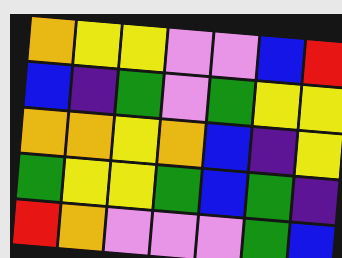[["orange", "yellow", "yellow", "violet", "violet", "blue", "red"], ["blue", "indigo", "green", "violet", "green", "yellow", "yellow"], ["orange", "orange", "yellow", "orange", "blue", "indigo", "yellow"], ["green", "yellow", "yellow", "green", "blue", "green", "indigo"], ["red", "orange", "violet", "violet", "violet", "green", "blue"]]